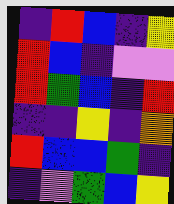[["indigo", "red", "blue", "indigo", "yellow"], ["red", "blue", "indigo", "violet", "violet"], ["red", "green", "blue", "indigo", "red"], ["indigo", "indigo", "yellow", "indigo", "orange"], ["red", "blue", "blue", "green", "indigo"], ["indigo", "violet", "green", "blue", "yellow"]]